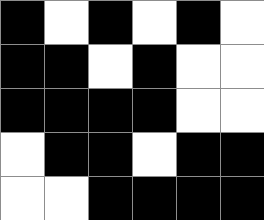[["black", "white", "black", "white", "black", "white"], ["black", "black", "white", "black", "white", "white"], ["black", "black", "black", "black", "white", "white"], ["white", "black", "black", "white", "black", "black"], ["white", "white", "black", "black", "black", "black"]]